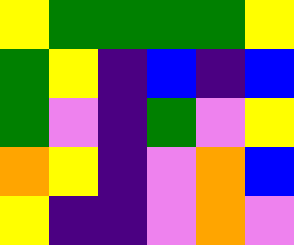[["yellow", "green", "green", "green", "green", "yellow"], ["green", "yellow", "indigo", "blue", "indigo", "blue"], ["green", "violet", "indigo", "green", "violet", "yellow"], ["orange", "yellow", "indigo", "violet", "orange", "blue"], ["yellow", "indigo", "indigo", "violet", "orange", "violet"]]